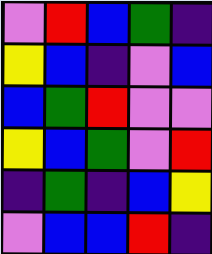[["violet", "red", "blue", "green", "indigo"], ["yellow", "blue", "indigo", "violet", "blue"], ["blue", "green", "red", "violet", "violet"], ["yellow", "blue", "green", "violet", "red"], ["indigo", "green", "indigo", "blue", "yellow"], ["violet", "blue", "blue", "red", "indigo"]]